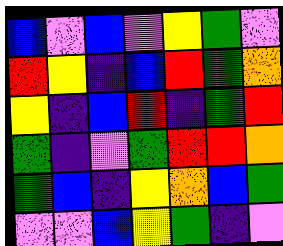[["blue", "violet", "blue", "violet", "yellow", "green", "violet"], ["red", "yellow", "indigo", "blue", "red", "green", "orange"], ["yellow", "indigo", "blue", "red", "indigo", "green", "red"], ["green", "indigo", "violet", "green", "red", "red", "orange"], ["green", "blue", "indigo", "yellow", "orange", "blue", "green"], ["violet", "violet", "blue", "yellow", "green", "indigo", "violet"]]